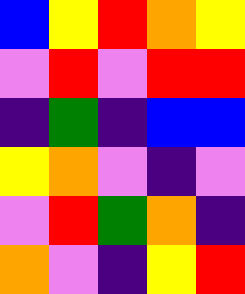[["blue", "yellow", "red", "orange", "yellow"], ["violet", "red", "violet", "red", "red"], ["indigo", "green", "indigo", "blue", "blue"], ["yellow", "orange", "violet", "indigo", "violet"], ["violet", "red", "green", "orange", "indigo"], ["orange", "violet", "indigo", "yellow", "red"]]